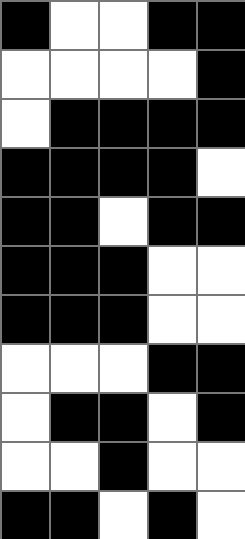[["black", "white", "white", "black", "black"], ["white", "white", "white", "white", "black"], ["white", "black", "black", "black", "black"], ["black", "black", "black", "black", "white"], ["black", "black", "white", "black", "black"], ["black", "black", "black", "white", "white"], ["black", "black", "black", "white", "white"], ["white", "white", "white", "black", "black"], ["white", "black", "black", "white", "black"], ["white", "white", "black", "white", "white"], ["black", "black", "white", "black", "white"]]